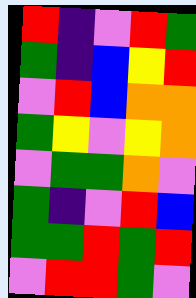[["red", "indigo", "violet", "red", "green"], ["green", "indigo", "blue", "yellow", "red"], ["violet", "red", "blue", "orange", "orange"], ["green", "yellow", "violet", "yellow", "orange"], ["violet", "green", "green", "orange", "violet"], ["green", "indigo", "violet", "red", "blue"], ["green", "green", "red", "green", "red"], ["violet", "red", "red", "green", "violet"]]